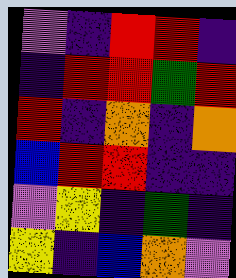[["violet", "indigo", "red", "red", "indigo"], ["indigo", "red", "red", "green", "red"], ["red", "indigo", "orange", "indigo", "orange"], ["blue", "red", "red", "indigo", "indigo"], ["violet", "yellow", "indigo", "green", "indigo"], ["yellow", "indigo", "blue", "orange", "violet"]]